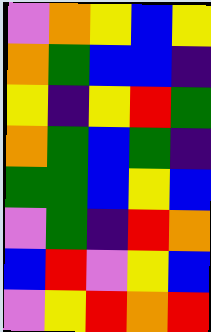[["violet", "orange", "yellow", "blue", "yellow"], ["orange", "green", "blue", "blue", "indigo"], ["yellow", "indigo", "yellow", "red", "green"], ["orange", "green", "blue", "green", "indigo"], ["green", "green", "blue", "yellow", "blue"], ["violet", "green", "indigo", "red", "orange"], ["blue", "red", "violet", "yellow", "blue"], ["violet", "yellow", "red", "orange", "red"]]